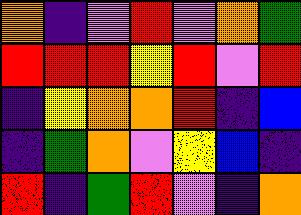[["orange", "indigo", "violet", "red", "violet", "orange", "green"], ["red", "red", "red", "yellow", "red", "violet", "red"], ["indigo", "yellow", "orange", "orange", "red", "indigo", "blue"], ["indigo", "green", "orange", "violet", "yellow", "blue", "indigo"], ["red", "indigo", "green", "red", "violet", "indigo", "orange"]]